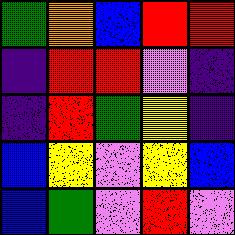[["green", "orange", "blue", "red", "red"], ["indigo", "red", "red", "violet", "indigo"], ["indigo", "red", "green", "yellow", "indigo"], ["blue", "yellow", "violet", "yellow", "blue"], ["blue", "green", "violet", "red", "violet"]]